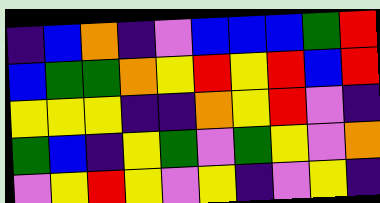[["indigo", "blue", "orange", "indigo", "violet", "blue", "blue", "blue", "green", "red"], ["blue", "green", "green", "orange", "yellow", "red", "yellow", "red", "blue", "red"], ["yellow", "yellow", "yellow", "indigo", "indigo", "orange", "yellow", "red", "violet", "indigo"], ["green", "blue", "indigo", "yellow", "green", "violet", "green", "yellow", "violet", "orange"], ["violet", "yellow", "red", "yellow", "violet", "yellow", "indigo", "violet", "yellow", "indigo"]]